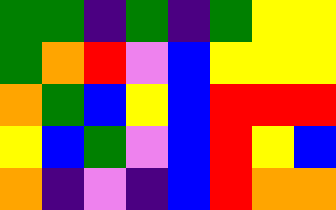[["green", "green", "indigo", "green", "indigo", "green", "yellow", "yellow"], ["green", "orange", "red", "violet", "blue", "yellow", "yellow", "yellow"], ["orange", "green", "blue", "yellow", "blue", "red", "red", "red"], ["yellow", "blue", "green", "violet", "blue", "red", "yellow", "blue"], ["orange", "indigo", "violet", "indigo", "blue", "red", "orange", "orange"]]